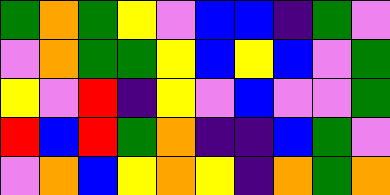[["green", "orange", "green", "yellow", "violet", "blue", "blue", "indigo", "green", "violet"], ["violet", "orange", "green", "green", "yellow", "blue", "yellow", "blue", "violet", "green"], ["yellow", "violet", "red", "indigo", "yellow", "violet", "blue", "violet", "violet", "green"], ["red", "blue", "red", "green", "orange", "indigo", "indigo", "blue", "green", "violet"], ["violet", "orange", "blue", "yellow", "orange", "yellow", "indigo", "orange", "green", "orange"]]